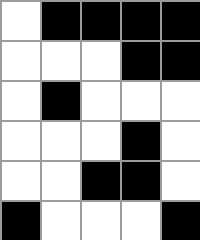[["white", "black", "black", "black", "black"], ["white", "white", "white", "black", "black"], ["white", "black", "white", "white", "white"], ["white", "white", "white", "black", "white"], ["white", "white", "black", "black", "white"], ["black", "white", "white", "white", "black"]]